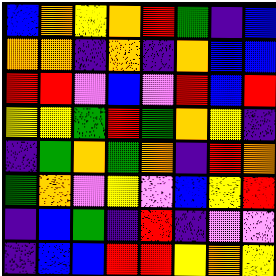[["blue", "orange", "yellow", "orange", "red", "green", "indigo", "blue"], ["orange", "orange", "indigo", "orange", "indigo", "orange", "blue", "blue"], ["red", "red", "violet", "blue", "violet", "red", "blue", "red"], ["yellow", "yellow", "green", "red", "green", "orange", "yellow", "indigo"], ["indigo", "green", "orange", "green", "orange", "indigo", "red", "orange"], ["green", "orange", "violet", "yellow", "violet", "blue", "yellow", "red"], ["indigo", "blue", "green", "indigo", "red", "indigo", "violet", "violet"], ["indigo", "blue", "blue", "red", "red", "yellow", "orange", "yellow"]]